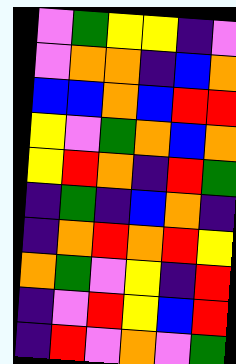[["violet", "green", "yellow", "yellow", "indigo", "violet"], ["violet", "orange", "orange", "indigo", "blue", "orange"], ["blue", "blue", "orange", "blue", "red", "red"], ["yellow", "violet", "green", "orange", "blue", "orange"], ["yellow", "red", "orange", "indigo", "red", "green"], ["indigo", "green", "indigo", "blue", "orange", "indigo"], ["indigo", "orange", "red", "orange", "red", "yellow"], ["orange", "green", "violet", "yellow", "indigo", "red"], ["indigo", "violet", "red", "yellow", "blue", "red"], ["indigo", "red", "violet", "orange", "violet", "green"]]